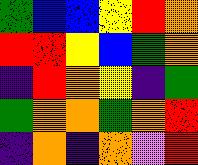[["green", "blue", "blue", "yellow", "red", "orange"], ["red", "red", "yellow", "blue", "green", "orange"], ["indigo", "red", "orange", "yellow", "indigo", "green"], ["green", "orange", "orange", "green", "orange", "red"], ["indigo", "orange", "indigo", "orange", "violet", "red"]]